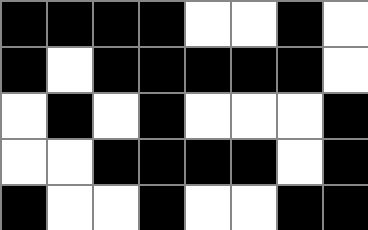[["black", "black", "black", "black", "white", "white", "black", "white"], ["black", "white", "black", "black", "black", "black", "black", "white"], ["white", "black", "white", "black", "white", "white", "white", "black"], ["white", "white", "black", "black", "black", "black", "white", "black"], ["black", "white", "white", "black", "white", "white", "black", "black"]]